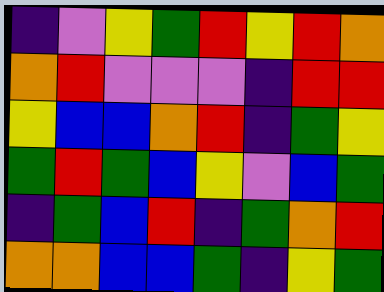[["indigo", "violet", "yellow", "green", "red", "yellow", "red", "orange"], ["orange", "red", "violet", "violet", "violet", "indigo", "red", "red"], ["yellow", "blue", "blue", "orange", "red", "indigo", "green", "yellow"], ["green", "red", "green", "blue", "yellow", "violet", "blue", "green"], ["indigo", "green", "blue", "red", "indigo", "green", "orange", "red"], ["orange", "orange", "blue", "blue", "green", "indigo", "yellow", "green"]]